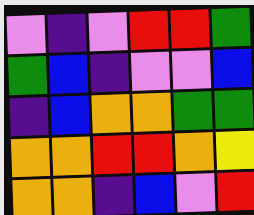[["violet", "indigo", "violet", "red", "red", "green"], ["green", "blue", "indigo", "violet", "violet", "blue"], ["indigo", "blue", "orange", "orange", "green", "green"], ["orange", "orange", "red", "red", "orange", "yellow"], ["orange", "orange", "indigo", "blue", "violet", "red"]]